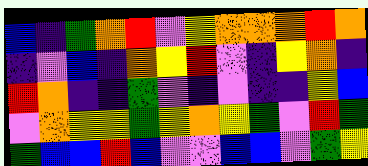[["blue", "indigo", "green", "orange", "red", "violet", "yellow", "orange", "orange", "orange", "red", "orange"], ["indigo", "violet", "blue", "indigo", "orange", "yellow", "red", "violet", "indigo", "yellow", "orange", "indigo"], ["red", "orange", "indigo", "indigo", "green", "violet", "indigo", "violet", "indigo", "indigo", "yellow", "blue"], ["violet", "orange", "yellow", "yellow", "green", "yellow", "orange", "yellow", "green", "violet", "red", "green"], ["green", "blue", "blue", "red", "blue", "violet", "violet", "blue", "blue", "violet", "green", "yellow"]]